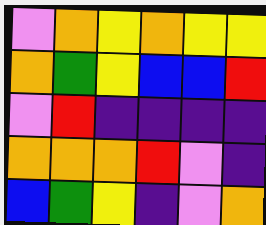[["violet", "orange", "yellow", "orange", "yellow", "yellow"], ["orange", "green", "yellow", "blue", "blue", "red"], ["violet", "red", "indigo", "indigo", "indigo", "indigo"], ["orange", "orange", "orange", "red", "violet", "indigo"], ["blue", "green", "yellow", "indigo", "violet", "orange"]]